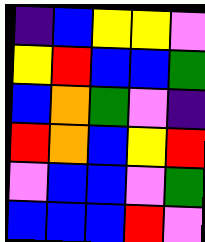[["indigo", "blue", "yellow", "yellow", "violet"], ["yellow", "red", "blue", "blue", "green"], ["blue", "orange", "green", "violet", "indigo"], ["red", "orange", "blue", "yellow", "red"], ["violet", "blue", "blue", "violet", "green"], ["blue", "blue", "blue", "red", "violet"]]